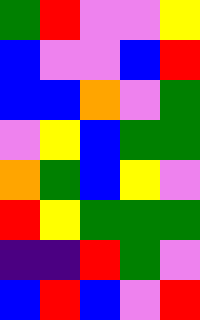[["green", "red", "violet", "violet", "yellow"], ["blue", "violet", "violet", "blue", "red"], ["blue", "blue", "orange", "violet", "green"], ["violet", "yellow", "blue", "green", "green"], ["orange", "green", "blue", "yellow", "violet"], ["red", "yellow", "green", "green", "green"], ["indigo", "indigo", "red", "green", "violet"], ["blue", "red", "blue", "violet", "red"]]